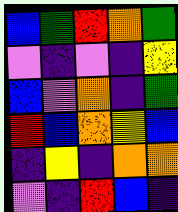[["blue", "green", "red", "orange", "green"], ["violet", "indigo", "violet", "indigo", "yellow"], ["blue", "violet", "orange", "indigo", "green"], ["red", "blue", "orange", "yellow", "blue"], ["indigo", "yellow", "indigo", "orange", "orange"], ["violet", "indigo", "red", "blue", "indigo"]]